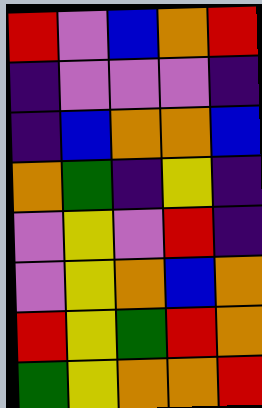[["red", "violet", "blue", "orange", "red"], ["indigo", "violet", "violet", "violet", "indigo"], ["indigo", "blue", "orange", "orange", "blue"], ["orange", "green", "indigo", "yellow", "indigo"], ["violet", "yellow", "violet", "red", "indigo"], ["violet", "yellow", "orange", "blue", "orange"], ["red", "yellow", "green", "red", "orange"], ["green", "yellow", "orange", "orange", "red"]]